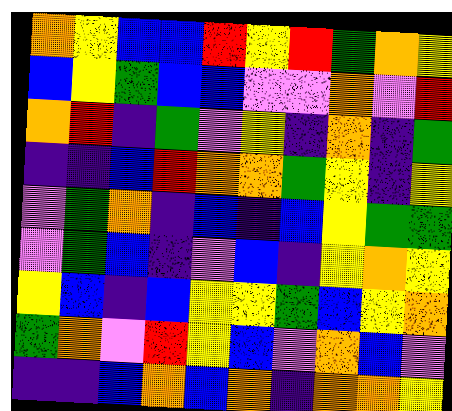[["orange", "yellow", "blue", "blue", "red", "yellow", "red", "green", "orange", "yellow"], ["blue", "yellow", "green", "blue", "blue", "violet", "violet", "orange", "violet", "red"], ["orange", "red", "indigo", "green", "violet", "yellow", "indigo", "orange", "indigo", "green"], ["indigo", "indigo", "blue", "red", "orange", "orange", "green", "yellow", "indigo", "yellow"], ["violet", "green", "orange", "indigo", "blue", "indigo", "blue", "yellow", "green", "green"], ["violet", "green", "blue", "indigo", "violet", "blue", "indigo", "yellow", "orange", "yellow"], ["yellow", "blue", "indigo", "blue", "yellow", "yellow", "green", "blue", "yellow", "orange"], ["green", "orange", "violet", "red", "yellow", "blue", "violet", "orange", "blue", "violet"], ["indigo", "indigo", "blue", "orange", "blue", "orange", "indigo", "orange", "orange", "yellow"]]